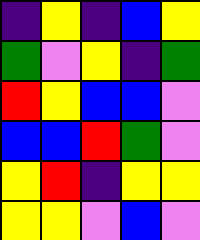[["indigo", "yellow", "indigo", "blue", "yellow"], ["green", "violet", "yellow", "indigo", "green"], ["red", "yellow", "blue", "blue", "violet"], ["blue", "blue", "red", "green", "violet"], ["yellow", "red", "indigo", "yellow", "yellow"], ["yellow", "yellow", "violet", "blue", "violet"]]